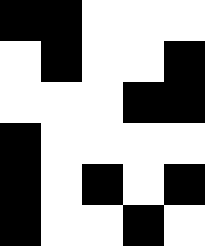[["black", "black", "white", "white", "white"], ["white", "black", "white", "white", "black"], ["white", "white", "white", "black", "black"], ["black", "white", "white", "white", "white"], ["black", "white", "black", "white", "black"], ["black", "white", "white", "black", "white"]]